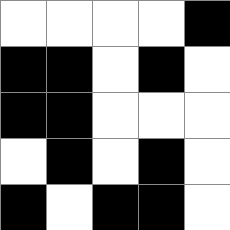[["white", "white", "white", "white", "black"], ["black", "black", "white", "black", "white"], ["black", "black", "white", "white", "white"], ["white", "black", "white", "black", "white"], ["black", "white", "black", "black", "white"]]